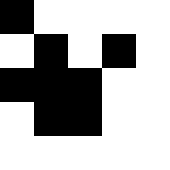[["black", "white", "white", "white", "white"], ["white", "black", "white", "black", "white"], ["black", "black", "black", "white", "white"], ["white", "black", "black", "white", "white"], ["white", "white", "white", "white", "white"]]